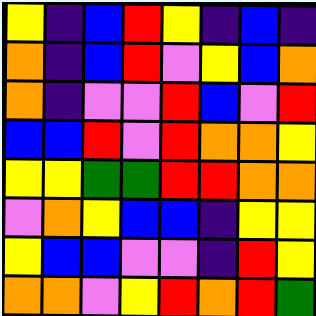[["yellow", "indigo", "blue", "red", "yellow", "indigo", "blue", "indigo"], ["orange", "indigo", "blue", "red", "violet", "yellow", "blue", "orange"], ["orange", "indigo", "violet", "violet", "red", "blue", "violet", "red"], ["blue", "blue", "red", "violet", "red", "orange", "orange", "yellow"], ["yellow", "yellow", "green", "green", "red", "red", "orange", "orange"], ["violet", "orange", "yellow", "blue", "blue", "indigo", "yellow", "yellow"], ["yellow", "blue", "blue", "violet", "violet", "indigo", "red", "yellow"], ["orange", "orange", "violet", "yellow", "red", "orange", "red", "green"]]